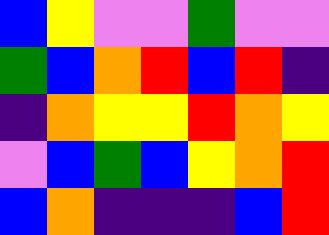[["blue", "yellow", "violet", "violet", "green", "violet", "violet"], ["green", "blue", "orange", "red", "blue", "red", "indigo"], ["indigo", "orange", "yellow", "yellow", "red", "orange", "yellow"], ["violet", "blue", "green", "blue", "yellow", "orange", "red"], ["blue", "orange", "indigo", "indigo", "indigo", "blue", "red"]]